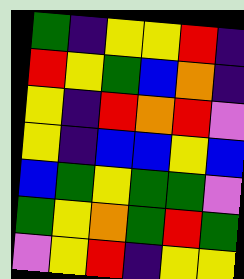[["green", "indigo", "yellow", "yellow", "red", "indigo"], ["red", "yellow", "green", "blue", "orange", "indigo"], ["yellow", "indigo", "red", "orange", "red", "violet"], ["yellow", "indigo", "blue", "blue", "yellow", "blue"], ["blue", "green", "yellow", "green", "green", "violet"], ["green", "yellow", "orange", "green", "red", "green"], ["violet", "yellow", "red", "indigo", "yellow", "yellow"]]